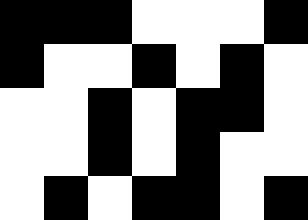[["black", "black", "black", "white", "white", "white", "black"], ["black", "white", "white", "black", "white", "black", "white"], ["white", "white", "black", "white", "black", "black", "white"], ["white", "white", "black", "white", "black", "white", "white"], ["white", "black", "white", "black", "black", "white", "black"]]